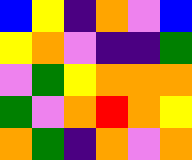[["blue", "yellow", "indigo", "orange", "violet", "blue"], ["yellow", "orange", "violet", "indigo", "indigo", "green"], ["violet", "green", "yellow", "orange", "orange", "orange"], ["green", "violet", "orange", "red", "orange", "yellow"], ["orange", "green", "indigo", "orange", "violet", "orange"]]